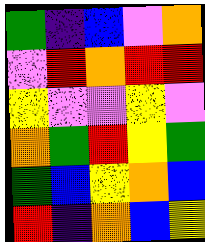[["green", "indigo", "blue", "violet", "orange"], ["violet", "red", "orange", "red", "red"], ["yellow", "violet", "violet", "yellow", "violet"], ["orange", "green", "red", "yellow", "green"], ["green", "blue", "yellow", "orange", "blue"], ["red", "indigo", "orange", "blue", "yellow"]]